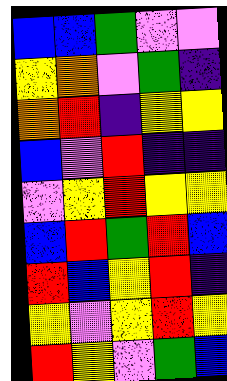[["blue", "blue", "green", "violet", "violet"], ["yellow", "orange", "violet", "green", "indigo"], ["orange", "red", "indigo", "yellow", "yellow"], ["blue", "violet", "red", "indigo", "indigo"], ["violet", "yellow", "red", "yellow", "yellow"], ["blue", "red", "green", "red", "blue"], ["red", "blue", "yellow", "red", "indigo"], ["yellow", "violet", "yellow", "red", "yellow"], ["red", "yellow", "violet", "green", "blue"]]